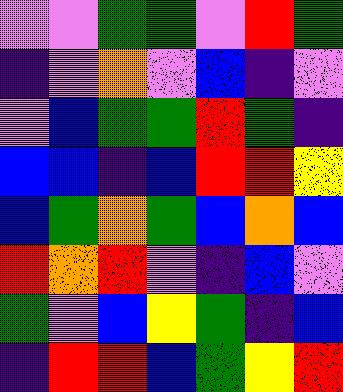[["violet", "violet", "green", "green", "violet", "red", "green"], ["indigo", "violet", "orange", "violet", "blue", "indigo", "violet"], ["violet", "blue", "green", "green", "red", "green", "indigo"], ["blue", "blue", "indigo", "blue", "red", "red", "yellow"], ["blue", "green", "orange", "green", "blue", "orange", "blue"], ["red", "orange", "red", "violet", "indigo", "blue", "violet"], ["green", "violet", "blue", "yellow", "green", "indigo", "blue"], ["indigo", "red", "red", "blue", "green", "yellow", "red"]]